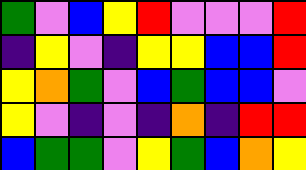[["green", "violet", "blue", "yellow", "red", "violet", "violet", "violet", "red"], ["indigo", "yellow", "violet", "indigo", "yellow", "yellow", "blue", "blue", "red"], ["yellow", "orange", "green", "violet", "blue", "green", "blue", "blue", "violet"], ["yellow", "violet", "indigo", "violet", "indigo", "orange", "indigo", "red", "red"], ["blue", "green", "green", "violet", "yellow", "green", "blue", "orange", "yellow"]]